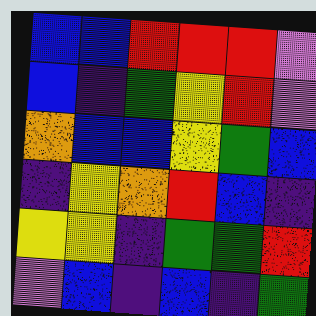[["blue", "blue", "red", "red", "red", "violet"], ["blue", "indigo", "green", "yellow", "red", "violet"], ["orange", "blue", "blue", "yellow", "green", "blue"], ["indigo", "yellow", "orange", "red", "blue", "indigo"], ["yellow", "yellow", "indigo", "green", "green", "red"], ["violet", "blue", "indigo", "blue", "indigo", "green"]]